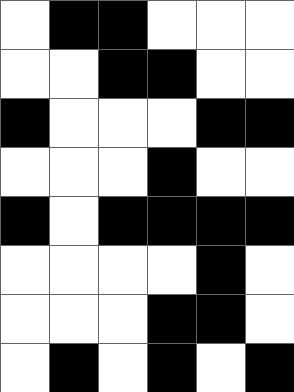[["white", "black", "black", "white", "white", "white"], ["white", "white", "black", "black", "white", "white"], ["black", "white", "white", "white", "black", "black"], ["white", "white", "white", "black", "white", "white"], ["black", "white", "black", "black", "black", "black"], ["white", "white", "white", "white", "black", "white"], ["white", "white", "white", "black", "black", "white"], ["white", "black", "white", "black", "white", "black"]]